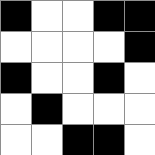[["black", "white", "white", "black", "black"], ["white", "white", "white", "white", "black"], ["black", "white", "white", "black", "white"], ["white", "black", "white", "white", "white"], ["white", "white", "black", "black", "white"]]